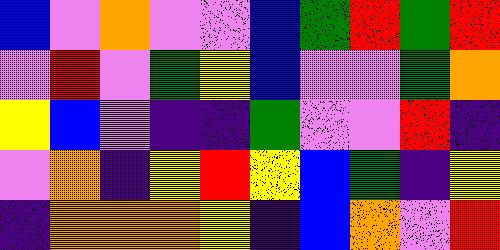[["blue", "violet", "orange", "violet", "violet", "blue", "green", "red", "green", "red"], ["violet", "red", "violet", "green", "yellow", "blue", "violet", "violet", "green", "orange"], ["yellow", "blue", "violet", "indigo", "indigo", "green", "violet", "violet", "red", "indigo"], ["violet", "orange", "indigo", "yellow", "red", "yellow", "blue", "green", "indigo", "yellow"], ["indigo", "orange", "orange", "orange", "yellow", "indigo", "blue", "orange", "violet", "red"]]